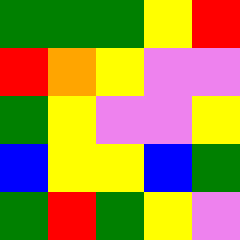[["green", "green", "green", "yellow", "red"], ["red", "orange", "yellow", "violet", "violet"], ["green", "yellow", "violet", "violet", "yellow"], ["blue", "yellow", "yellow", "blue", "green"], ["green", "red", "green", "yellow", "violet"]]